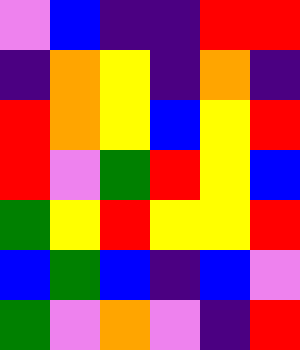[["violet", "blue", "indigo", "indigo", "red", "red"], ["indigo", "orange", "yellow", "indigo", "orange", "indigo"], ["red", "orange", "yellow", "blue", "yellow", "red"], ["red", "violet", "green", "red", "yellow", "blue"], ["green", "yellow", "red", "yellow", "yellow", "red"], ["blue", "green", "blue", "indigo", "blue", "violet"], ["green", "violet", "orange", "violet", "indigo", "red"]]